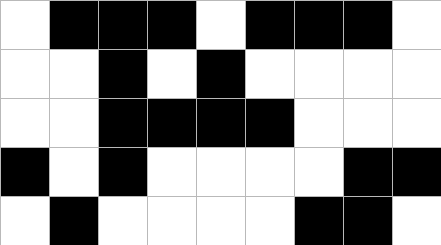[["white", "black", "black", "black", "white", "black", "black", "black", "white"], ["white", "white", "black", "white", "black", "white", "white", "white", "white"], ["white", "white", "black", "black", "black", "black", "white", "white", "white"], ["black", "white", "black", "white", "white", "white", "white", "black", "black"], ["white", "black", "white", "white", "white", "white", "black", "black", "white"]]